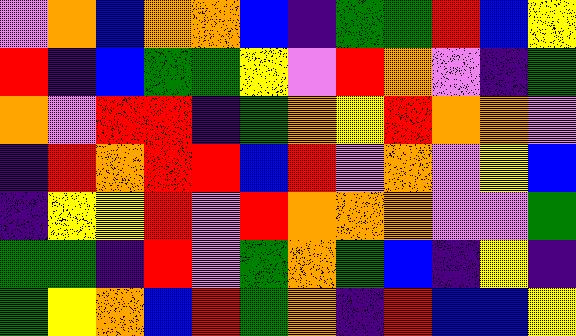[["violet", "orange", "blue", "orange", "orange", "blue", "indigo", "green", "green", "red", "blue", "yellow"], ["red", "indigo", "blue", "green", "green", "yellow", "violet", "red", "orange", "violet", "indigo", "green"], ["orange", "violet", "red", "red", "indigo", "green", "orange", "yellow", "red", "orange", "orange", "violet"], ["indigo", "red", "orange", "red", "red", "blue", "red", "violet", "orange", "violet", "yellow", "blue"], ["indigo", "yellow", "yellow", "red", "violet", "red", "orange", "orange", "orange", "violet", "violet", "green"], ["green", "green", "indigo", "red", "violet", "green", "orange", "green", "blue", "indigo", "yellow", "indigo"], ["green", "yellow", "orange", "blue", "red", "green", "orange", "indigo", "red", "blue", "blue", "yellow"]]